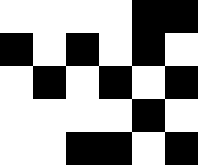[["white", "white", "white", "white", "black", "black"], ["black", "white", "black", "white", "black", "white"], ["white", "black", "white", "black", "white", "black"], ["white", "white", "white", "white", "black", "white"], ["white", "white", "black", "black", "white", "black"]]